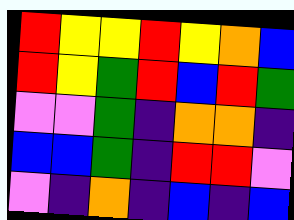[["red", "yellow", "yellow", "red", "yellow", "orange", "blue"], ["red", "yellow", "green", "red", "blue", "red", "green"], ["violet", "violet", "green", "indigo", "orange", "orange", "indigo"], ["blue", "blue", "green", "indigo", "red", "red", "violet"], ["violet", "indigo", "orange", "indigo", "blue", "indigo", "blue"]]